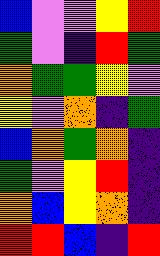[["blue", "violet", "violet", "yellow", "red"], ["green", "violet", "indigo", "red", "green"], ["orange", "green", "green", "yellow", "violet"], ["yellow", "violet", "orange", "indigo", "green"], ["blue", "orange", "green", "orange", "indigo"], ["green", "violet", "yellow", "red", "indigo"], ["orange", "blue", "yellow", "orange", "indigo"], ["red", "red", "blue", "indigo", "red"]]